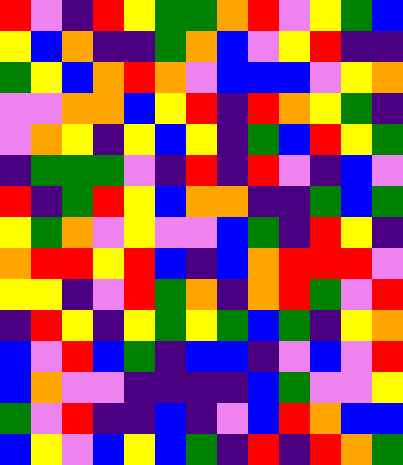[["red", "violet", "indigo", "red", "yellow", "green", "green", "orange", "red", "violet", "yellow", "green", "blue"], ["yellow", "blue", "orange", "indigo", "indigo", "green", "orange", "blue", "violet", "yellow", "red", "indigo", "indigo"], ["green", "yellow", "blue", "orange", "red", "orange", "violet", "blue", "blue", "blue", "violet", "yellow", "orange"], ["violet", "violet", "orange", "orange", "blue", "yellow", "red", "indigo", "red", "orange", "yellow", "green", "indigo"], ["violet", "orange", "yellow", "indigo", "yellow", "blue", "yellow", "indigo", "green", "blue", "red", "yellow", "green"], ["indigo", "green", "green", "green", "violet", "indigo", "red", "indigo", "red", "violet", "indigo", "blue", "violet"], ["red", "indigo", "green", "red", "yellow", "blue", "orange", "orange", "indigo", "indigo", "green", "blue", "green"], ["yellow", "green", "orange", "violet", "yellow", "violet", "violet", "blue", "green", "indigo", "red", "yellow", "indigo"], ["orange", "red", "red", "yellow", "red", "blue", "indigo", "blue", "orange", "red", "red", "red", "violet"], ["yellow", "yellow", "indigo", "violet", "red", "green", "orange", "indigo", "orange", "red", "green", "violet", "red"], ["indigo", "red", "yellow", "indigo", "yellow", "green", "yellow", "green", "blue", "green", "indigo", "yellow", "orange"], ["blue", "violet", "red", "blue", "green", "indigo", "blue", "blue", "indigo", "violet", "blue", "violet", "red"], ["blue", "orange", "violet", "violet", "indigo", "indigo", "indigo", "indigo", "blue", "green", "violet", "violet", "yellow"], ["green", "violet", "red", "indigo", "indigo", "blue", "indigo", "violet", "blue", "red", "orange", "blue", "blue"], ["blue", "yellow", "violet", "blue", "yellow", "blue", "green", "indigo", "red", "indigo", "red", "orange", "green"]]